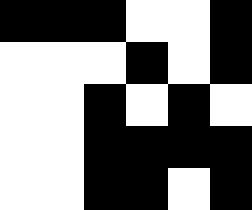[["black", "black", "black", "white", "white", "black"], ["white", "white", "white", "black", "white", "black"], ["white", "white", "black", "white", "black", "white"], ["white", "white", "black", "black", "black", "black"], ["white", "white", "black", "black", "white", "black"]]